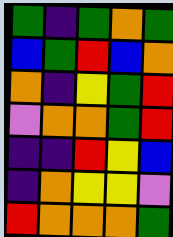[["green", "indigo", "green", "orange", "green"], ["blue", "green", "red", "blue", "orange"], ["orange", "indigo", "yellow", "green", "red"], ["violet", "orange", "orange", "green", "red"], ["indigo", "indigo", "red", "yellow", "blue"], ["indigo", "orange", "yellow", "yellow", "violet"], ["red", "orange", "orange", "orange", "green"]]